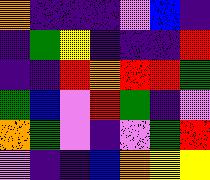[["orange", "indigo", "indigo", "indigo", "violet", "blue", "indigo"], ["indigo", "green", "yellow", "indigo", "indigo", "indigo", "red"], ["indigo", "indigo", "red", "orange", "red", "red", "green"], ["green", "blue", "violet", "red", "green", "indigo", "violet"], ["orange", "green", "violet", "indigo", "violet", "green", "red"], ["violet", "indigo", "indigo", "blue", "orange", "yellow", "yellow"]]